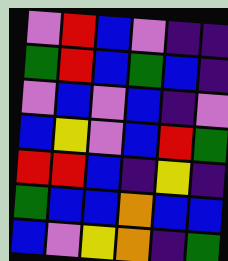[["violet", "red", "blue", "violet", "indigo", "indigo"], ["green", "red", "blue", "green", "blue", "indigo"], ["violet", "blue", "violet", "blue", "indigo", "violet"], ["blue", "yellow", "violet", "blue", "red", "green"], ["red", "red", "blue", "indigo", "yellow", "indigo"], ["green", "blue", "blue", "orange", "blue", "blue"], ["blue", "violet", "yellow", "orange", "indigo", "green"]]